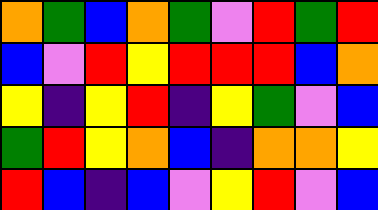[["orange", "green", "blue", "orange", "green", "violet", "red", "green", "red"], ["blue", "violet", "red", "yellow", "red", "red", "red", "blue", "orange"], ["yellow", "indigo", "yellow", "red", "indigo", "yellow", "green", "violet", "blue"], ["green", "red", "yellow", "orange", "blue", "indigo", "orange", "orange", "yellow"], ["red", "blue", "indigo", "blue", "violet", "yellow", "red", "violet", "blue"]]